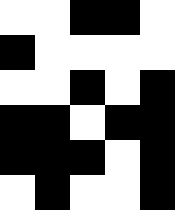[["white", "white", "black", "black", "white"], ["black", "white", "white", "white", "white"], ["white", "white", "black", "white", "black"], ["black", "black", "white", "black", "black"], ["black", "black", "black", "white", "black"], ["white", "black", "white", "white", "black"]]